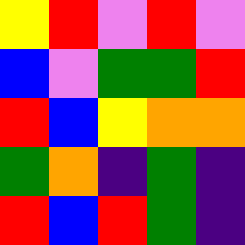[["yellow", "red", "violet", "red", "violet"], ["blue", "violet", "green", "green", "red"], ["red", "blue", "yellow", "orange", "orange"], ["green", "orange", "indigo", "green", "indigo"], ["red", "blue", "red", "green", "indigo"]]